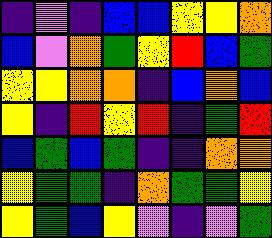[["indigo", "violet", "indigo", "blue", "blue", "yellow", "yellow", "orange"], ["blue", "violet", "orange", "green", "yellow", "red", "blue", "green"], ["yellow", "yellow", "orange", "orange", "indigo", "blue", "orange", "blue"], ["yellow", "indigo", "red", "yellow", "red", "indigo", "green", "red"], ["blue", "green", "blue", "green", "indigo", "indigo", "orange", "orange"], ["yellow", "green", "green", "indigo", "orange", "green", "green", "yellow"], ["yellow", "green", "blue", "yellow", "violet", "indigo", "violet", "green"]]